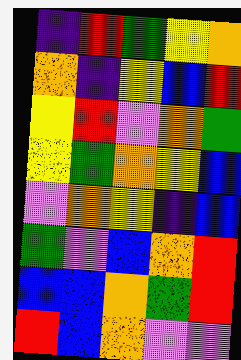[["indigo", "red", "green", "yellow", "orange"], ["orange", "indigo", "yellow", "blue", "red"], ["yellow", "red", "violet", "orange", "green"], ["yellow", "green", "orange", "yellow", "blue"], ["violet", "orange", "yellow", "indigo", "blue"], ["green", "violet", "blue", "orange", "red"], ["blue", "blue", "orange", "green", "red"], ["red", "blue", "orange", "violet", "violet"]]